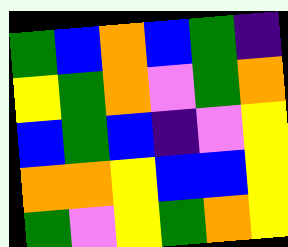[["green", "blue", "orange", "blue", "green", "indigo"], ["yellow", "green", "orange", "violet", "green", "orange"], ["blue", "green", "blue", "indigo", "violet", "yellow"], ["orange", "orange", "yellow", "blue", "blue", "yellow"], ["green", "violet", "yellow", "green", "orange", "yellow"]]